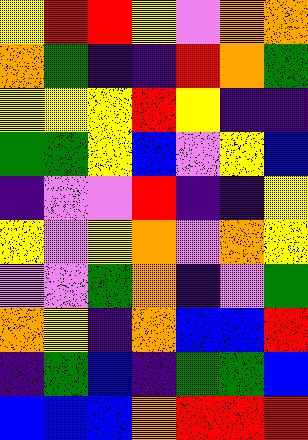[["yellow", "red", "red", "yellow", "violet", "orange", "orange"], ["orange", "green", "indigo", "indigo", "red", "orange", "green"], ["yellow", "yellow", "yellow", "red", "yellow", "indigo", "indigo"], ["green", "green", "yellow", "blue", "violet", "yellow", "blue"], ["indigo", "violet", "violet", "red", "indigo", "indigo", "yellow"], ["yellow", "violet", "yellow", "orange", "violet", "orange", "yellow"], ["violet", "violet", "green", "orange", "indigo", "violet", "green"], ["orange", "yellow", "indigo", "orange", "blue", "blue", "red"], ["indigo", "green", "blue", "indigo", "green", "green", "blue"], ["blue", "blue", "blue", "orange", "red", "red", "red"]]